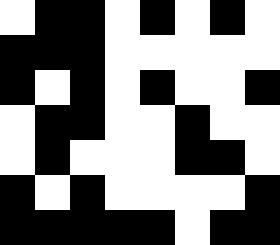[["white", "black", "black", "white", "black", "white", "black", "white"], ["black", "black", "black", "white", "white", "white", "white", "white"], ["black", "white", "black", "white", "black", "white", "white", "black"], ["white", "black", "black", "white", "white", "black", "white", "white"], ["white", "black", "white", "white", "white", "black", "black", "white"], ["black", "white", "black", "white", "white", "white", "white", "black"], ["black", "black", "black", "black", "black", "white", "black", "black"]]